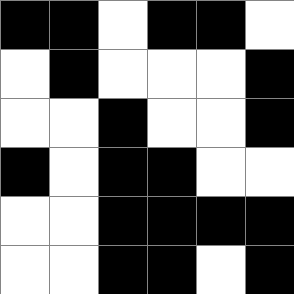[["black", "black", "white", "black", "black", "white"], ["white", "black", "white", "white", "white", "black"], ["white", "white", "black", "white", "white", "black"], ["black", "white", "black", "black", "white", "white"], ["white", "white", "black", "black", "black", "black"], ["white", "white", "black", "black", "white", "black"]]